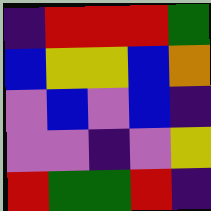[["indigo", "red", "red", "red", "green"], ["blue", "yellow", "yellow", "blue", "orange"], ["violet", "blue", "violet", "blue", "indigo"], ["violet", "violet", "indigo", "violet", "yellow"], ["red", "green", "green", "red", "indigo"]]